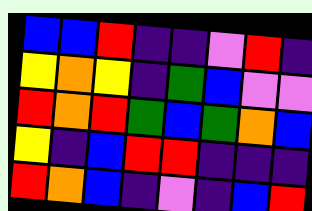[["blue", "blue", "red", "indigo", "indigo", "violet", "red", "indigo"], ["yellow", "orange", "yellow", "indigo", "green", "blue", "violet", "violet"], ["red", "orange", "red", "green", "blue", "green", "orange", "blue"], ["yellow", "indigo", "blue", "red", "red", "indigo", "indigo", "indigo"], ["red", "orange", "blue", "indigo", "violet", "indigo", "blue", "red"]]